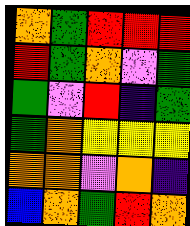[["orange", "green", "red", "red", "red"], ["red", "green", "orange", "violet", "green"], ["green", "violet", "red", "indigo", "green"], ["green", "orange", "yellow", "yellow", "yellow"], ["orange", "orange", "violet", "orange", "indigo"], ["blue", "orange", "green", "red", "orange"]]